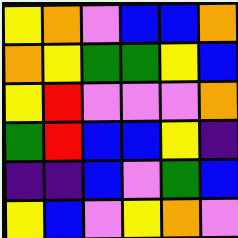[["yellow", "orange", "violet", "blue", "blue", "orange"], ["orange", "yellow", "green", "green", "yellow", "blue"], ["yellow", "red", "violet", "violet", "violet", "orange"], ["green", "red", "blue", "blue", "yellow", "indigo"], ["indigo", "indigo", "blue", "violet", "green", "blue"], ["yellow", "blue", "violet", "yellow", "orange", "violet"]]